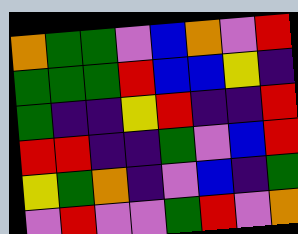[["orange", "green", "green", "violet", "blue", "orange", "violet", "red"], ["green", "green", "green", "red", "blue", "blue", "yellow", "indigo"], ["green", "indigo", "indigo", "yellow", "red", "indigo", "indigo", "red"], ["red", "red", "indigo", "indigo", "green", "violet", "blue", "red"], ["yellow", "green", "orange", "indigo", "violet", "blue", "indigo", "green"], ["violet", "red", "violet", "violet", "green", "red", "violet", "orange"]]